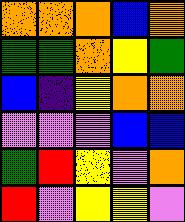[["orange", "orange", "orange", "blue", "orange"], ["green", "green", "orange", "yellow", "green"], ["blue", "indigo", "yellow", "orange", "orange"], ["violet", "violet", "violet", "blue", "blue"], ["green", "red", "yellow", "violet", "orange"], ["red", "violet", "yellow", "yellow", "violet"]]